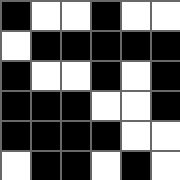[["black", "white", "white", "black", "white", "white"], ["white", "black", "black", "black", "black", "black"], ["black", "white", "white", "black", "white", "black"], ["black", "black", "black", "white", "white", "black"], ["black", "black", "black", "black", "white", "white"], ["white", "black", "black", "white", "black", "white"]]